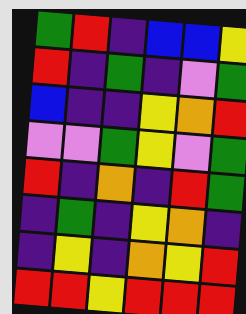[["green", "red", "indigo", "blue", "blue", "yellow"], ["red", "indigo", "green", "indigo", "violet", "green"], ["blue", "indigo", "indigo", "yellow", "orange", "red"], ["violet", "violet", "green", "yellow", "violet", "green"], ["red", "indigo", "orange", "indigo", "red", "green"], ["indigo", "green", "indigo", "yellow", "orange", "indigo"], ["indigo", "yellow", "indigo", "orange", "yellow", "red"], ["red", "red", "yellow", "red", "red", "red"]]